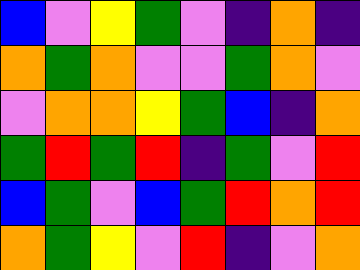[["blue", "violet", "yellow", "green", "violet", "indigo", "orange", "indigo"], ["orange", "green", "orange", "violet", "violet", "green", "orange", "violet"], ["violet", "orange", "orange", "yellow", "green", "blue", "indigo", "orange"], ["green", "red", "green", "red", "indigo", "green", "violet", "red"], ["blue", "green", "violet", "blue", "green", "red", "orange", "red"], ["orange", "green", "yellow", "violet", "red", "indigo", "violet", "orange"]]